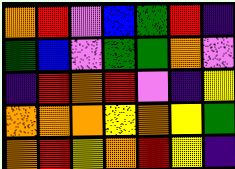[["orange", "red", "violet", "blue", "green", "red", "indigo"], ["green", "blue", "violet", "green", "green", "orange", "violet"], ["indigo", "red", "orange", "red", "violet", "indigo", "yellow"], ["orange", "orange", "orange", "yellow", "orange", "yellow", "green"], ["orange", "red", "yellow", "orange", "red", "yellow", "indigo"]]